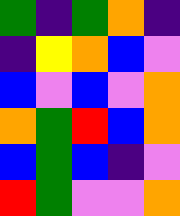[["green", "indigo", "green", "orange", "indigo"], ["indigo", "yellow", "orange", "blue", "violet"], ["blue", "violet", "blue", "violet", "orange"], ["orange", "green", "red", "blue", "orange"], ["blue", "green", "blue", "indigo", "violet"], ["red", "green", "violet", "violet", "orange"]]